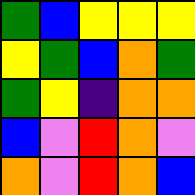[["green", "blue", "yellow", "yellow", "yellow"], ["yellow", "green", "blue", "orange", "green"], ["green", "yellow", "indigo", "orange", "orange"], ["blue", "violet", "red", "orange", "violet"], ["orange", "violet", "red", "orange", "blue"]]